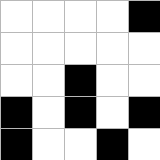[["white", "white", "white", "white", "black"], ["white", "white", "white", "white", "white"], ["white", "white", "black", "white", "white"], ["black", "white", "black", "white", "black"], ["black", "white", "white", "black", "white"]]